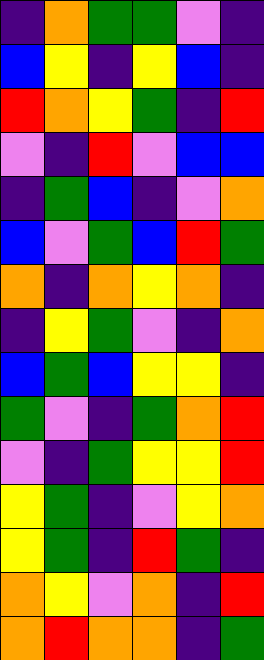[["indigo", "orange", "green", "green", "violet", "indigo"], ["blue", "yellow", "indigo", "yellow", "blue", "indigo"], ["red", "orange", "yellow", "green", "indigo", "red"], ["violet", "indigo", "red", "violet", "blue", "blue"], ["indigo", "green", "blue", "indigo", "violet", "orange"], ["blue", "violet", "green", "blue", "red", "green"], ["orange", "indigo", "orange", "yellow", "orange", "indigo"], ["indigo", "yellow", "green", "violet", "indigo", "orange"], ["blue", "green", "blue", "yellow", "yellow", "indigo"], ["green", "violet", "indigo", "green", "orange", "red"], ["violet", "indigo", "green", "yellow", "yellow", "red"], ["yellow", "green", "indigo", "violet", "yellow", "orange"], ["yellow", "green", "indigo", "red", "green", "indigo"], ["orange", "yellow", "violet", "orange", "indigo", "red"], ["orange", "red", "orange", "orange", "indigo", "green"]]